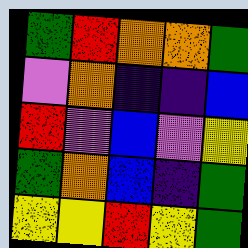[["green", "red", "orange", "orange", "green"], ["violet", "orange", "indigo", "indigo", "blue"], ["red", "violet", "blue", "violet", "yellow"], ["green", "orange", "blue", "indigo", "green"], ["yellow", "yellow", "red", "yellow", "green"]]